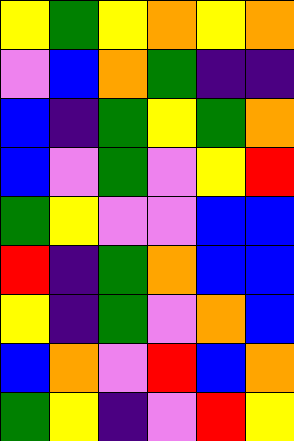[["yellow", "green", "yellow", "orange", "yellow", "orange"], ["violet", "blue", "orange", "green", "indigo", "indigo"], ["blue", "indigo", "green", "yellow", "green", "orange"], ["blue", "violet", "green", "violet", "yellow", "red"], ["green", "yellow", "violet", "violet", "blue", "blue"], ["red", "indigo", "green", "orange", "blue", "blue"], ["yellow", "indigo", "green", "violet", "orange", "blue"], ["blue", "orange", "violet", "red", "blue", "orange"], ["green", "yellow", "indigo", "violet", "red", "yellow"]]